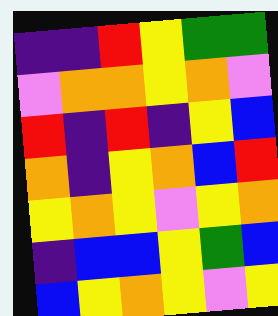[["indigo", "indigo", "red", "yellow", "green", "green"], ["violet", "orange", "orange", "yellow", "orange", "violet"], ["red", "indigo", "red", "indigo", "yellow", "blue"], ["orange", "indigo", "yellow", "orange", "blue", "red"], ["yellow", "orange", "yellow", "violet", "yellow", "orange"], ["indigo", "blue", "blue", "yellow", "green", "blue"], ["blue", "yellow", "orange", "yellow", "violet", "yellow"]]